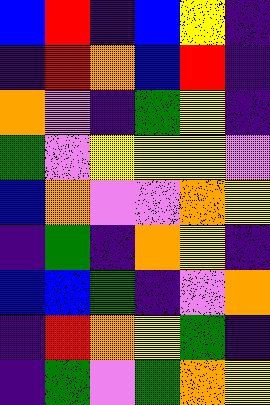[["blue", "red", "indigo", "blue", "yellow", "indigo"], ["indigo", "red", "orange", "blue", "red", "indigo"], ["orange", "violet", "indigo", "green", "yellow", "indigo"], ["green", "violet", "yellow", "yellow", "yellow", "violet"], ["blue", "orange", "violet", "violet", "orange", "yellow"], ["indigo", "green", "indigo", "orange", "yellow", "indigo"], ["blue", "blue", "green", "indigo", "violet", "orange"], ["indigo", "red", "orange", "yellow", "green", "indigo"], ["indigo", "green", "violet", "green", "orange", "yellow"]]